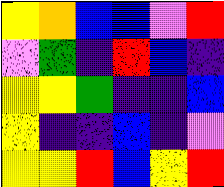[["yellow", "orange", "blue", "blue", "violet", "red"], ["violet", "green", "indigo", "red", "blue", "indigo"], ["yellow", "yellow", "green", "indigo", "indigo", "blue"], ["yellow", "indigo", "indigo", "blue", "indigo", "violet"], ["yellow", "yellow", "red", "blue", "yellow", "red"]]